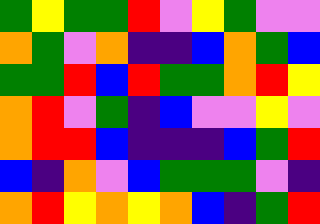[["green", "yellow", "green", "green", "red", "violet", "yellow", "green", "violet", "violet"], ["orange", "green", "violet", "orange", "indigo", "indigo", "blue", "orange", "green", "blue"], ["green", "green", "red", "blue", "red", "green", "green", "orange", "red", "yellow"], ["orange", "red", "violet", "green", "indigo", "blue", "violet", "violet", "yellow", "violet"], ["orange", "red", "red", "blue", "indigo", "indigo", "indigo", "blue", "green", "red"], ["blue", "indigo", "orange", "violet", "blue", "green", "green", "green", "violet", "indigo"], ["orange", "red", "yellow", "orange", "yellow", "orange", "blue", "indigo", "green", "red"]]